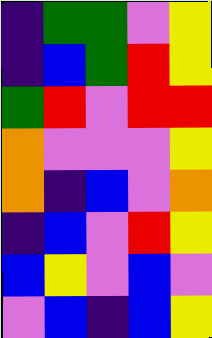[["indigo", "green", "green", "violet", "yellow"], ["indigo", "blue", "green", "red", "yellow"], ["green", "red", "violet", "red", "red"], ["orange", "violet", "violet", "violet", "yellow"], ["orange", "indigo", "blue", "violet", "orange"], ["indigo", "blue", "violet", "red", "yellow"], ["blue", "yellow", "violet", "blue", "violet"], ["violet", "blue", "indigo", "blue", "yellow"]]